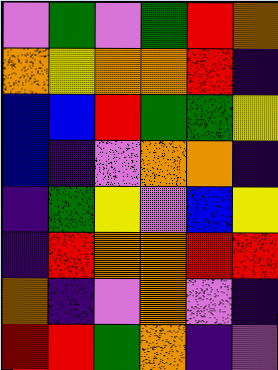[["violet", "green", "violet", "green", "red", "orange"], ["orange", "yellow", "orange", "orange", "red", "indigo"], ["blue", "blue", "red", "green", "green", "yellow"], ["blue", "indigo", "violet", "orange", "orange", "indigo"], ["indigo", "green", "yellow", "violet", "blue", "yellow"], ["indigo", "red", "orange", "orange", "red", "red"], ["orange", "indigo", "violet", "orange", "violet", "indigo"], ["red", "red", "green", "orange", "indigo", "violet"]]